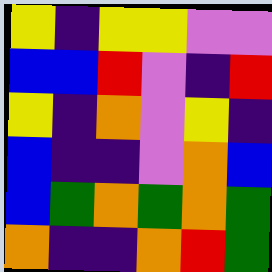[["yellow", "indigo", "yellow", "yellow", "violet", "violet"], ["blue", "blue", "red", "violet", "indigo", "red"], ["yellow", "indigo", "orange", "violet", "yellow", "indigo"], ["blue", "indigo", "indigo", "violet", "orange", "blue"], ["blue", "green", "orange", "green", "orange", "green"], ["orange", "indigo", "indigo", "orange", "red", "green"]]